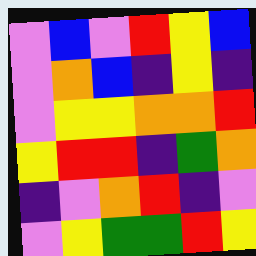[["violet", "blue", "violet", "red", "yellow", "blue"], ["violet", "orange", "blue", "indigo", "yellow", "indigo"], ["violet", "yellow", "yellow", "orange", "orange", "red"], ["yellow", "red", "red", "indigo", "green", "orange"], ["indigo", "violet", "orange", "red", "indigo", "violet"], ["violet", "yellow", "green", "green", "red", "yellow"]]